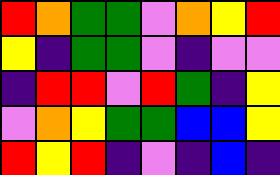[["red", "orange", "green", "green", "violet", "orange", "yellow", "red"], ["yellow", "indigo", "green", "green", "violet", "indigo", "violet", "violet"], ["indigo", "red", "red", "violet", "red", "green", "indigo", "yellow"], ["violet", "orange", "yellow", "green", "green", "blue", "blue", "yellow"], ["red", "yellow", "red", "indigo", "violet", "indigo", "blue", "indigo"]]